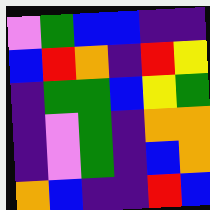[["violet", "green", "blue", "blue", "indigo", "indigo"], ["blue", "red", "orange", "indigo", "red", "yellow"], ["indigo", "green", "green", "blue", "yellow", "green"], ["indigo", "violet", "green", "indigo", "orange", "orange"], ["indigo", "violet", "green", "indigo", "blue", "orange"], ["orange", "blue", "indigo", "indigo", "red", "blue"]]